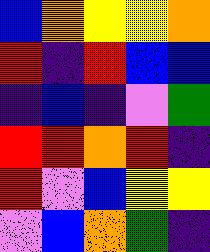[["blue", "orange", "yellow", "yellow", "orange"], ["red", "indigo", "red", "blue", "blue"], ["indigo", "blue", "indigo", "violet", "green"], ["red", "red", "orange", "red", "indigo"], ["red", "violet", "blue", "yellow", "yellow"], ["violet", "blue", "orange", "green", "indigo"]]